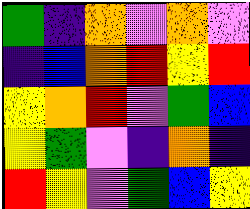[["green", "indigo", "orange", "violet", "orange", "violet"], ["indigo", "blue", "orange", "red", "yellow", "red"], ["yellow", "orange", "red", "violet", "green", "blue"], ["yellow", "green", "violet", "indigo", "orange", "indigo"], ["red", "yellow", "violet", "green", "blue", "yellow"]]